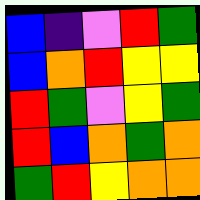[["blue", "indigo", "violet", "red", "green"], ["blue", "orange", "red", "yellow", "yellow"], ["red", "green", "violet", "yellow", "green"], ["red", "blue", "orange", "green", "orange"], ["green", "red", "yellow", "orange", "orange"]]